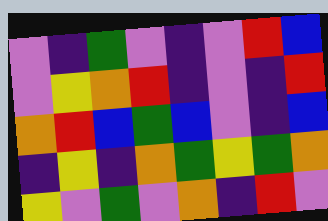[["violet", "indigo", "green", "violet", "indigo", "violet", "red", "blue"], ["violet", "yellow", "orange", "red", "indigo", "violet", "indigo", "red"], ["orange", "red", "blue", "green", "blue", "violet", "indigo", "blue"], ["indigo", "yellow", "indigo", "orange", "green", "yellow", "green", "orange"], ["yellow", "violet", "green", "violet", "orange", "indigo", "red", "violet"]]